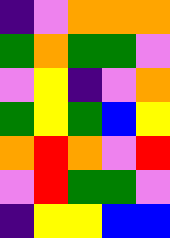[["indigo", "violet", "orange", "orange", "orange"], ["green", "orange", "green", "green", "violet"], ["violet", "yellow", "indigo", "violet", "orange"], ["green", "yellow", "green", "blue", "yellow"], ["orange", "red", "orange", "violet", "red"], ["violet", "red", "green", "green", "violet"], ["indigo", "yellow", "yellow", "blue", "blue"]]